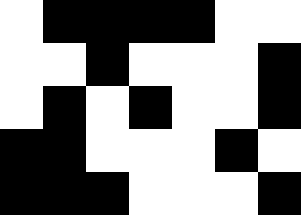[["white", "black", "black", "black", "black", "white", "white"], ["white", "white", "black", "white", "white", "white", "black"], ["white", "black", "white", "black", "white", "white", "black"], ["black", "black", "white", "white", "white", "black", "white"], ["black", "black", "black", "white", "white", "white", "black"]]